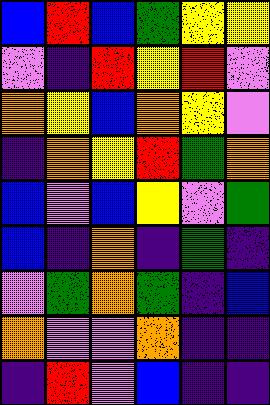[["blue", "red", "blue", "green", "yellow", "yellow"], ["violet", "indigo", "red", "yellow", "red", "violet"], ["orange", "yellow", "blue", "orange", "yellow", "violet"], ["indigo", "orange", "yellow", "red", "green", "orange"], ["blue", "violet", "blue", "yellow", "violet", "green"], ["blue", "indigo", "orange", "indigo", "green", "indigo"], ["violet", "green", "orange", "green", "indigo", "blue"], ["orange", "violet", "violet", "orange", "indigo", "indigo"], ["indigo", "red", "violet", "blue", "indigo", "indigo"]]